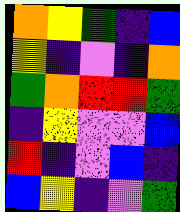[["orange", "yellow", "green", "indigo", "blue"], ["yellow", "indigo", "violet", "indigo", "orange"], ["green", "orange", "red", "red", "green"], ["indigo", "yellow", "violet", "violet", "blue"], ["red", "indigo", "violet", "blue", "indigo"], ["blue", "yellow", "indigo", "violet", "green"]]